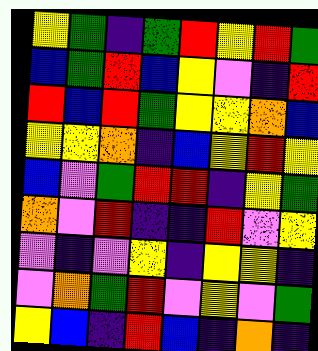[["yellow", "green", "indigo", "green", "red", "yellow", "red", "green"], ["blue", "green", "red", "blue", "yellow", "violet", "indigo", "red"], ["red", "blue", "red", "green", "yellow", "yellow", "orange", "blue"], ["yellow", "yellow", "orange", "indigo", "blue", "yellow", "red", "yellow"], ["blue", "violet", "green", "red", "red", "indigo", "yellow", "green"], ["orange", "violet", "red", "indigo", "indigo", "red", "violet", "yellow"], ["violet", "indigo", "violet", "yellow", "indigo", "yellow", "yellow", "indigo"], ["violet", "orange", "green", "red", "violet", "yellow", "violet", "green"], ["yellow", "blue", "indigo", "red", "blue", "indigo", "orange", "indigo"]]